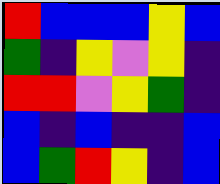[["red", "blue", "blue", "blue", "yellow", "blue"], ["green", "indigo", "yellow", "violet", "yellow", "indigo"], ["red", "red", "violet", "yellow", "green", "indigo"], ["blue", "indigo", "blue", "indigo", "indigo", "blue"], ["blue", "green", "red", "yellow", "indigo", "blue"]]